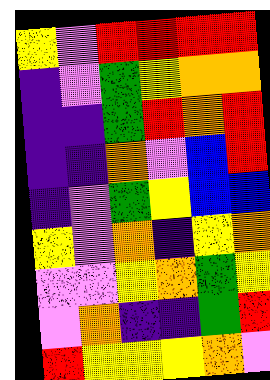[["yellow", "violet", "red", "red", "red", "red"], ["indigo", "violet", "green", "yellow", "orange", "orange"], ["indigo", "indigo", "green", "red", "orange", "red"], ["indigo", "indigo", "orange", "violet", "blue", "red"], ["indigo", "violet", "green", "yellow", "blue", "blue"], ["yellow", "violet", "orange", "indigo", "yellow", "orange"], ["violet", "violet", "yellow", "orange", "green", "yellow"], ["violet", "orange", "indigo", "indigo", "green", "red"], ["red", "yellow", "yellow", "yellow", "orange", "violet"]]